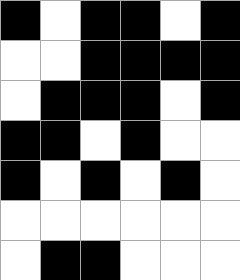[["black", "white", "black", "black", "white", "black"], ["white", "white", "black", "black", "black", "black"], ["white", "black", "black", "black", "white", "black"], ["black", "black", "white", "black", "white", "white"], ["black", "white", "black", "white", "black", "white"], ["white", "white", "white", "white", "white", "white"], ["white", "black", "black", "white", "white", "white"]]